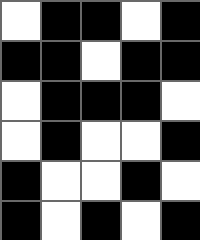[["white", "black", "black", "white", "black"], ["black", "black", "white", "black", "black"], ["white", "black", "black", "black", "white"], ["white", "black", "white", "white", "black"], ["black", "white", "white", "black", "white"], ["black", "white", "black", "white", "black"]]